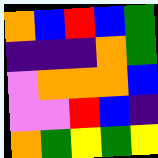[["orange", "blue", "red", "blue", "green"], ["indigo", "indigo", "indigo", "orange", "green"], ["violet", "orange", "orange", "orange", "blue"], ["violet", "violet", "red", "blue", "indigo"], ["orange", "green", "yellow", "green", "yellow"]]